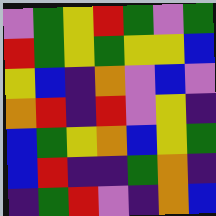[["violet", "green", "yellow", "red", "green", "violet", "green"], ["red", "green", "yellow", "green", "yellow", "yellow", "blue"], ["yellow", "blue", "indigo", "orange", "violet", "blue", "violet"], ["orange", "red", "indigo", "red", "violet", "yellow", "indigo"], ["blue", "green", "yellow", "orange", "blue", "yellow", "green"], ["blue", "red", "indigo", "indigo", "green", "orange", "indigo"], ["indigo", "green", "red", "violet", "indigo", "orange", "blue"]]